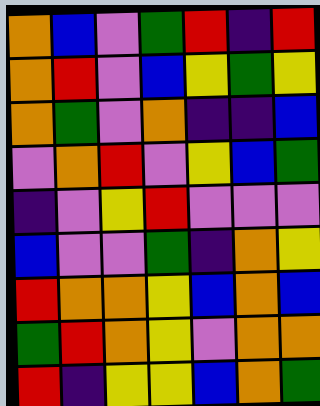[["orange", "blue", "violet", "green", "red", "indigo", "red"], ["orange", "red", "violet", "blue", "yellow", "green", "yellow"], ["orange", "green", "violet", "orange", "indigo", "indigo", "blue"], ["violet", "orange", "red", "violet", "yellow", "blue", "green"], ["indigo", "violet", "yellow", "red", "violet", "violet", "violet"], ["blue", "violet", "violet", "green", "indigo", "orange", "yellow"], ["red", "orange", "orange", "yellow", "blue", "orange", "blue"], ["green", "red", "orange", "yellow", "violet", "orange", "orange"], ["red", "indigo", "yellow", "yellow", "blue", "orange", "green"]]